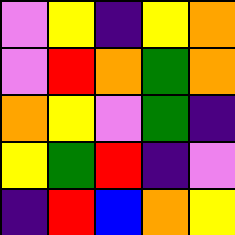[["violet", "yellow", "indigo", "yellow", "orange"], ["violet", "red", "orange", "green", "orange"], ["orange", "yellow", "violet", "green", "indigo"], ["yellow", "green", "red", "indigo", "violet"], ["indigo", "red", "blue", "orange", "yellow"]]